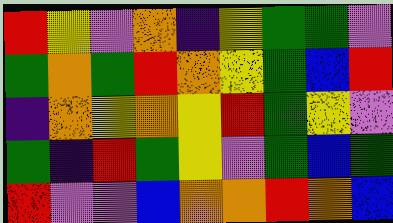[["red", "yellow", "violet", "orange", "indigo", "yellow", "green", "green", "violet"], ["green", "orange", "green", "red", "orange", "yellow", "green", "blue", "red"], ["indigo", "orange", "yellow", "orange", "yellow", "red", "green", "yellow", "violet"], ["green", "indigo", "red", "green", "yellow", "violet", "green", "blue", "green"], ["red", "violet", "violet", "blue", "orange", "orange", "red", "orange", "blue"]]